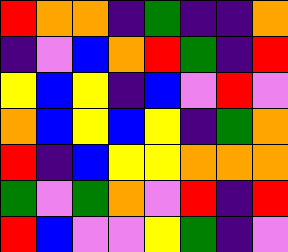[["red", "orange", "orange", "indigo", "green", "indigo", "indigo", "orange"], ["indigo", "violet", "blue", "orange", "red", "green", "indigo", "red"], ["yellow", "blue", "yellow", "indigo", "blue", "violet", "red", "violet"], ["orange", "blue", "yellow", "blue", "yellow", "indigo", "green", "orange"], ["red", "indigo", "blue", "yellow", "yellow", "orange", "orange", "orange"], ["green", "violet", "green", "orange", "violet", "red", "indigo", "red"], ["red", "blue", "violet", "violet", "yellow", "green", "indigo", "violet"]]